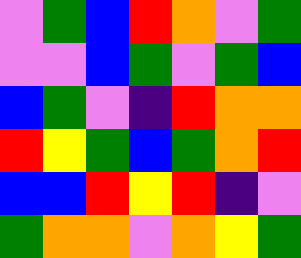[["violet", "green", "blue", "red", "orange", "violet", "green"], ["violet", "violet", "blue", "green", "violet", "green", "blue"], ["blue", "green", "violet", "indigo", "red", "orange", "orange"], ["red", "yellow", "green", "blue", "green", "orange", "red"], ["blue", "blue", "red", "yellow", "red", "indigo", "violet"], ["green", "orange", "orange", "violet", "orange", "yellow", "green"]]